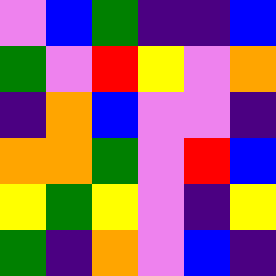[["violet", "blue", "green", "indigo", "indigo", "blue"], ["green", "violet", "red", "yellow", "violet", "orange"], ["indigo", "orange", "blue", "violet", "violet", "indigo"], ["orange", "orange", "green", "violet", "red", "blue"], ["yellow", "green", "yellow", "violet", "indigo", "yellow"], ["green", "indigo", "orange", "violet", "blue", "indigo"]]